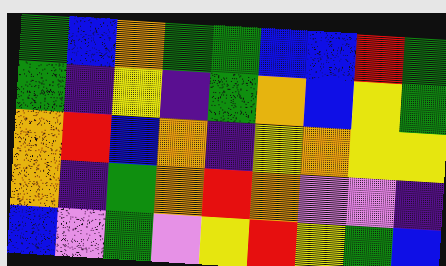[["green", "blue", "orange", "green", "green", "blue", "blue", "red", "green"], ["green", "indigo", "yellow", "indigo", "green", "orange", "blue", "yellow", "green"], ["orange", "red", "blue", "orange", "indigo", "yellow", "orange", "yellow", "yellow"], ["orange", "indigo", "green", "orange", "red", "orange", "violet", "violet", "indigo"], ["blue", "violet", "green", "violet", "yellow", "red", "yellow", "green", "blue"]]